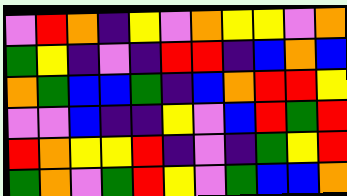[["violet", "red", "orange", "indigo", "yellow", "violet", "orange", "yellow", "yellow", "violet", "orange"], ["green", "yellow", "indigo", "violet", "indigo", "red", "red", "indigo", "blue", "orange", "blue"], ["orange", "green", "blue", "blue", "green", "indigo", "blue", "orange", "red", "red", "yellow"], ["violet", "violet", "blue", "indigo", "indigo", "yellow", "violet", "blue", "red", "green", "red"], ["red", "orange", "yellow", "yellow", "red", "indigo", "violet", "indigo", "green", "yellow", "red"], ["green", "orange", "violet", "green", "red", "yellow", "violet", "green", "blue", "blue", "orange"]]